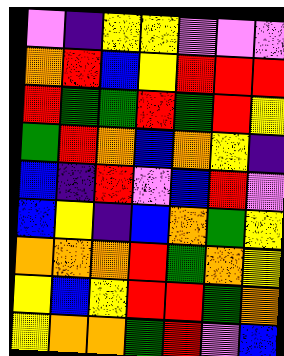[["violet", "indigo", "yellow", "yellow", "violet", "violet", "violet"], ["orange", "red", "blue", "yellow", "red", "red", "red"], ["red", "green", "green", "red", "green", "red", "yellow"], ["green", "red", "orange", "blue", "orange", "yellow", "indigo"], ["blue", "indigo", "red", "violet", "blue", "red", "violet"], ["blue", "yellow", "indigo", "blue", "orange", "green", "yellow"], ["orange", "orange", "orange", "red", "green", "orange", "yellow"], ["yellow", "blue", "yellow", "red", "red", "green", "orange"], ["yellow", "orange", "orange", "green", "red", "violet", "blue"]]